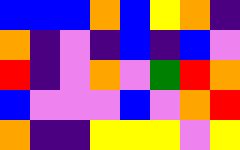[["blue", "blue", "blue", "orange", "blue", "yellow", "orange", "indigo"], ["orange", "indigo", "violet", "indigo", "blue", "indigo", "blue", "violet"], ["red", "indigo", "violet", "orange", "violet", "green", "red", "orange"], ["blue", "violet", "violet", "violet", "blue", "violet", "orange", "red"], ["orange", "indigo", "indigo", "yellow", "yellow", "yellow", "violet", "yellow"]]